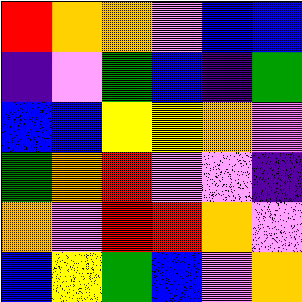[["red", "orange", "orange", "violet", "blue", "blue"], ["indigo", "violet", "green", "blue", "indigo", "green"], ["blue", "blue", "yellow", "yellow", "orange", "violet"], ["green", "orange", "red", "violet", "violet", "indigo"], ["orange", "violet", "red", "red", "orange", "violet"], ["blue", "yellow", "green", "blue", "violet", "orange"]]